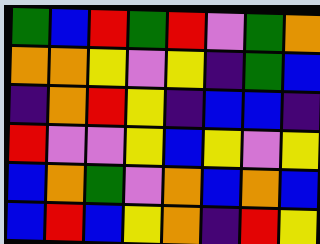[["green", "blue", "red", "green", "red", "violet", "green", "orange"], ["orange", "orange", "yellow", "violet", "yellow", "indigo", "green", "blue"], ["indigo", "orange", "red", "yellow", "indigo", "blue", "blue", "indigo"], ["red", "violet", "violet", "yellow", "blue", "yellow", "violet", "yellow"], ["blue", "orange", "green", "violet", "orange", "blue", "orange", "blue"], ["blue", "red", "blue", "yellow", "orange", "indigo", "red", "yellow"]]